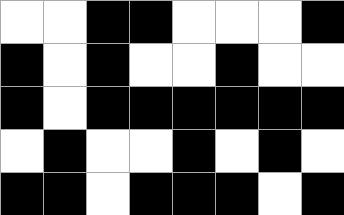[["white", "white", "black", "black", "white", "white", "white", "black"], ["black", "white", "black", "white", "white", "black", "white", "white"], ["black", "white", "black", "black", "black", "black", "black", "black"], ["white", "black", "white", "white", "black", "white", "black", "white"], ["black", "black", "white", "black", "black", "black", "white", "black"]]